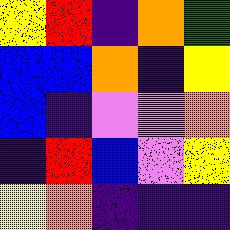[["yellow", "red", "indigo", "orange", "green"], ["blue", "blue", "orange", "indigo", "yellow"], ["blue", "indigo", "violet", "violet", "orange"], ["indigo", "red", "blue", "violet", "yellow"], ["yellow", "orange", "indigo", "indigo", "indigo"]]